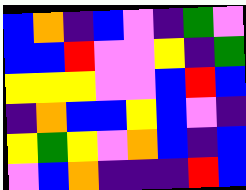[["blue", "orange", "indigo", "blue", "violet", "indigo", "green", "violet"], ["blue", "blue", "red", "violet", "violet", "yellow", "indigo", "green"], ["yellow", "yellow", "yellow", "violet", "violet", "blue", "red", "blue"], ["indigo", "orange", "blue", "blue", "yellow", "blue", "violet", "indigo"], ["yellow", "green", "yellow", "violet", "orange", "blue", "indigo", "blue"], ["violet", "blue", "orange", "indigo", "indigo", "indigo", "red", "blue"]]